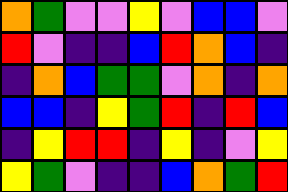[["orange", "green", "violet", "violet", "yellow", "violet", "blue", "blue", "violet"], ["red", "violet", "indigo", "indigo", "blue", "red", "orange", "blue", "indigo"], ["indigo", "orange", "blue", "green", "green", "violet", "orange", "indigo", "orange"], ["blue", "blue", "indigo", "yellow", "green", "red", "indigo", "red", "blue"], ["indigo", "yellow", "red", "red", "indigo", "yellow", "indigo", "violet", "yellow"], ["yellow", "green", "violet", "indigo", "indigo", "blue", "orange", "green", "red"]]